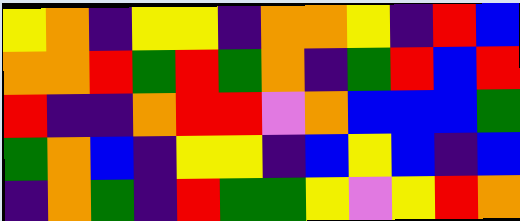[["yellow", "orange", "indigo", "yellow", "yellow", "indigo", "orange", "orange", "yellow", "indigo", "red", "blue"], ["orange", "orange", "red", "green", "red", "green", "orange", "indigo", "green", "red", "blue", "red"], ["red", "indigo", "indigo", "orange", "red", "red", "violet", "orange", "blue", "blue", "blue", "green"], ["green", "orange", "blue", "indigo", "yellow", "yellow", "indigo", "blue", "yellow", "blue", "indigo", "blue"], ["indigo", "orange", "green", "indigo", "red", "green", "green", "yellow", "violet", "yellow", "red", "orange"]]